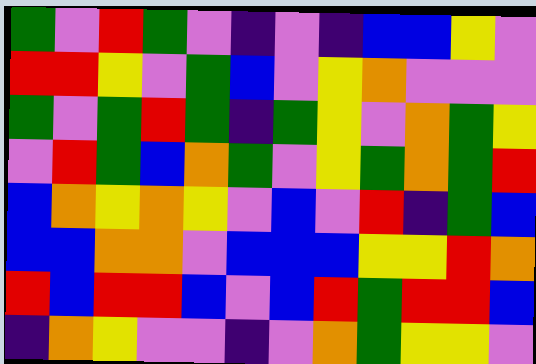[["green", "violet", "red", "green", "violet", "indigo", "violet", "indigo", "blue", "blue", "yellow", "violet"], ["red", "red", "yellow", "violet", "green", "blue", "violet", "yellow", "orange", "violet", "violet", "violet"], ["green", "violet", "green", "red", "green", "indigo", "green", "yellow", "violet", "orange", "green", "yellow"], ["violet", "red", "green", "blue", "orange", "green", "violet", "yellow", "green", "orange", "green", "red"], ["blue", "orange", "yellow", "orange", "yellow", "violet", "blue", "violet", "red", "indigo", "green", "blue"], ["blue", "blue", "orange", "orange", "violet", "blue", "blue", "blue", "yellow", "yellow", "red", "orange"], ["red", "blue", "red", "red", "blue", "violet", "blue", "red", "green", "red", "red", "blue"], ["indigo", "orange", "yellow", "violet", "violet", "indigo", "violet", "orange", "green", "yellow", "yellow", "violet"]]